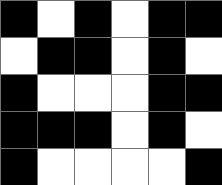[["black", "white", "black", "white", "black", "black"], ["white", "black", "black", "white", "black", "white"], ["black", "white", "white", "white", "black", "black"], ["black", "black", "black", "white", "black", "white"], ["black", "white", "white", "white", "white", "black"]]